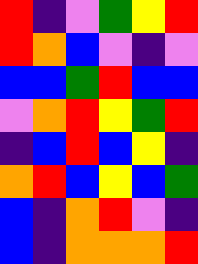[["red", "indigo", "violet", "green", "yellow", "red"], ["red", "orange", "blue", "violet", "indigo", "violet"], ["blue", "blue", "green", "red", "blue", "blue"], ["violet", "orange", "red", "yellow", "green", "red"], ["indigo", "blue", "red", "blue", "yellow", "indigo"], ["orange", "red", "blue", "yellow", "blue", "green"], ["blue", "indigo", "orange", "red", "violet", "indigo"], ["blue", "indigo", "orange", "orange", "orange", "red"]]